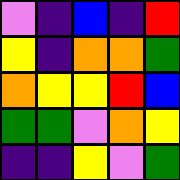[["violet", "indigo", "blue", "indigo", "red"], ["yellow", "indigo", "orange", "orange", "green"], ["orange", "yellow", "yellow", "red", "blue"], ["green", "green", "violet", "orange", "yellow"], ["indigo", "indigo", "yellow", "violet", "green"]]